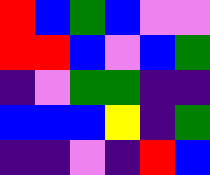[["red", "blue", "green", "blue", "violet", "violet"], ["red", "red", "blue", "violet", "blue", "green"], ["indigo", "violet", "green", "green", "indigo", "indigo"], ["blue", "blue", "blue", "yellow", "indigo", "green"], ["indigo", "indigo", "violet", "indigo", "red", "blue"]]